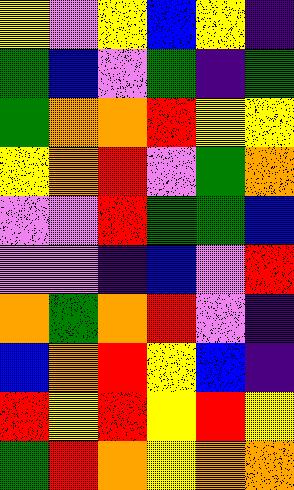[["yellow", "violet", "yellow", "blue", "yellow", "indigo"], ["green", "blue", "violet", "green", "indigo", "green"], ["green", "orange", "orange", "red", "yellow", "yellow"], ["yellow", "orange", "red", "violet", "green", "orange"], ["violet", "violet", "red", "green", "green", "blue"], ["violet", "violet", "indigo", "blue", "violet", "red"], ["orange", "green", "orange", "red", "violet", "indigo"], ["blue", "orange", "red", "yellow", "blue", "indigo"], ["red", "yellow", "red", "yellow", "red", "yellow"], ["green", "red", "orange", "yellow", "orange", "orange"]]